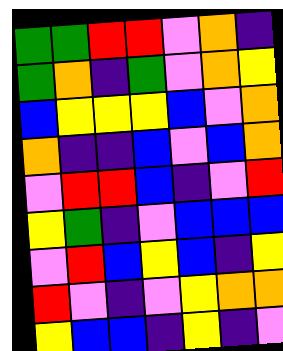[["green", "green", "red", "red", "violet", "orange", "indigo"], ["green", "orange", "indigo", "green", "violet", "orange", "yellow"], ["blue", "yellow", "yellow", "yellow", "blue", "violet", "orange"], ["orange", "indigo", "indigo", "blue", "violet", "blue", "orange"], ["violet", "red", "red", "blue", "indigo", "violet", "red"], ["yellow", "green", "indigo", "violet", "blue", "blue", "blue"], ["violet", "red", "blue", "yellow", "blue", "indigo", "yellow"], ["red", "violet", "indigo", "violet", "yellow", "orange", "orange"], ["yellow", "blue", "blue", "indigo", "yellow", "indigo", "violet"]]